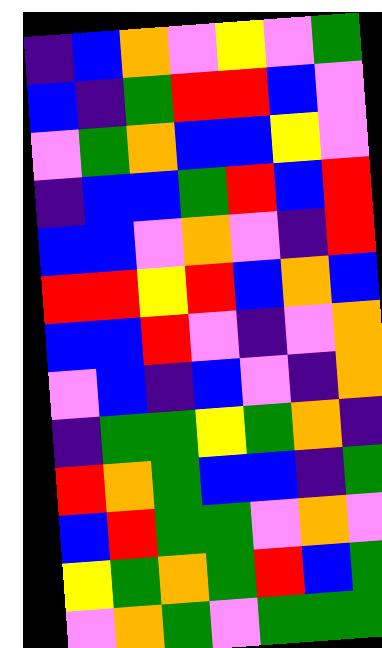[["indigo", "blue", "orange", "violet", "yellow", "violet", "green"], ["blue", "indigo", "green", "red", "red", "blue", "violet"], ["violet", "green", "orange", "blue", "blue", "yellow", "violet"], ["indigo", "blue", "blue", "green", "red", "blue", "red"], ["blue", "blue", "violet", "orange", "violet", "indigo", "red"], ["red", "red", "yellow", "red", "blue", "orange", "blue"], ["blue", "blue", "red", "violet", "indigo", "violet", "orange"], ["violet", "blue", "indigo", "blue", "violet", "indigo", "orange"], ["indigo", "green", "green", "yellow", "green", "orange", "indigo"], ["red", "orange", "green", "blue", "blue", "indigo", "green"], ["blue", "red", "green", "green", "violet", "orange", "violet"], ["yellow", "green", "orange", "green", "red", "blue", "green"], ["violet", "orange", "green", "violet", "green", "green", "green"]]